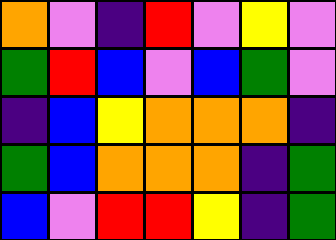[["orange", "violet", "indigo", "red", "violet", "yellow", "violet"], ["green", "red", "blue", "violet", "blue", "green", "violet"], ["indigo", "blue", "yellow", "orange", "orange", "orange", "indigo"], ["green", "blue", "orange", "orange", "orange", "indigo", "green"], ["blue", "violet", "red", "red", "yellow", "indigo", "green"]]